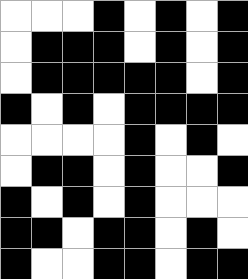[["white", "white", "white", "black", "white", "black", "white", "black"], ["white", "black", "black", "black", "white", "black", "white", "black"], ["white", "black", "black", "black", "black", "black", "white", "black"], ["black", "white", "black", "white", "black", "black", "black", "black"], ["white", "white", "white", "white", "black", "white", "black", "white"], ["white", "black", "black", "white", "black", "white", "white", "black"], ["black", "white", "black", "white", "black", "white", "white", "white"], ["black", "black", "white", "black", "black", "white", "black", "white"], ["black", "white", "white", "black", "black", "white", "black", "black"]]